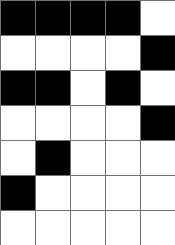[["black", "black", "black", "black", "white"], ["white", "white", "white", "white", "black"], ["black", "black", "white", "black", "white"], ["white", "white", "white", "white", "black"], ["white", "black", "white", "white", "white"], ["black", "white", "white", "white", "white"], ["white", "white", "white", "white", "white"]]